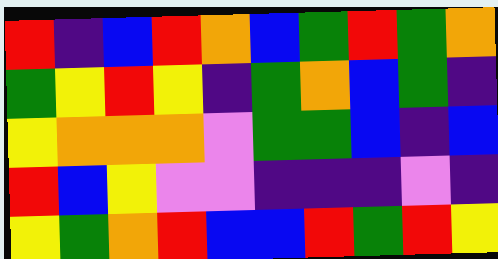[["red", "indigo", "blue", "red", "orange", "blue", "green", "red", "green", "orange"], ["green", "yellow", "red", "yellow", "indigo", "green", "orange", "blue", "green", "indigo"], ["yellow", "orange", "orange", "orange", "violet", "green", "green", "blue", "indigo", "blue"], ["red", "blue", "yellow", "violet", "violet", "indigo", "indigo", "indigo", "violet", "indigo"], ["yellow", "green", "orange", "red", "blue", "blue", "red", "green", "red", "yellow"]]